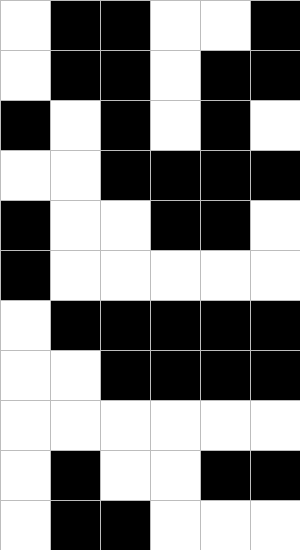[["white", "black", "black", "white", "white", "black"], ["white", "black", "black", "white", "black", "black"], ["black", "white", "black", "white", "black", "white"], ["white", "white", "black", "black", "black", "black"], ["black", "white", "white", "black", "black", "white"], ["black", "white", "white", "white", "white", "white"], ["white", "black", "black", "black", "black", "black"], ["white", "white", "black", "black", "black", "black"], ["white", "white", "white", "white", "white", "white"], ["white", "black", "white", "white", "black", "black"], ["white", "black", "black", "white", "white", "white"]]